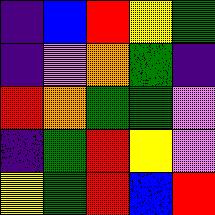[["indigo", "blue", "red", "yellow", "green"], ["indigo", "violet", "orange", "green", "indigo"], ["red", "orange", "green", "green", "violet"], ["indigo", "green", "red", "yellow", "violet"], ["yellow", "green", "red", "blue", "red"]]